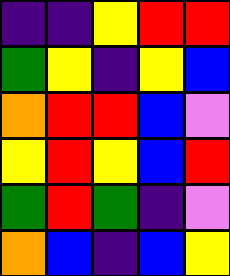[["indigo", "indigo", "yellow", "red", "red"], ["green", "yellow", "indigo", "yellow", "blue"], ["orange", "red", "red", "blue", "violet"], ["yellow", "red", "yellow", "blue", "red"], ["green", "red", "green", "indigo", "violet"], ["orange", "blue", "indigo", "blue", "yellow"]]